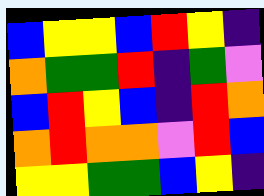[["blue", "yellow", "yellow", "blue", "red", "yellow", "indigo"], ["orange", "green", "green", "red", "indigo", "green", "violet"], ["blue", "red", "yellow", "blue", "indigo", "red", "orange"], ["orange", "red", "orange", "orange", "violet", "red", "blue"], ["yellow", "yellow", "green", "green", "blue", "yellow", "indigo"]]